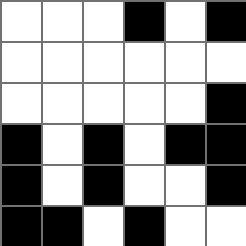[["white", "white", "white", "black", "white", "black"], ["white", "white", "white", "white", "white", "white"], ["white", "white", "white", "white", "white", "black"], ["black", "white", "black", "white", "black", "black"], ["black", "white", "black", "white", "white", "black"], ["black", "black", "white", "black", "white", "white"]]